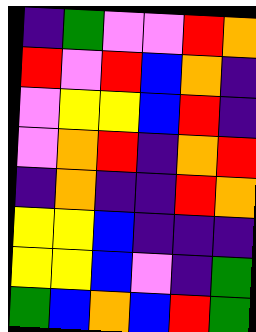[["indigo", "green", "violet", "violet", "red", "orange"], ["red", "violet", "red", "blue", "orange", "indigo"], ["violet", "yellow", "yellow", "blue", "red", "indigo"], ["violet", "orange", "red", "indigo", "orange", "red"], ["indigo", "orange", "indigo", "indigo", "red", "orange"], ["yellow", "yellow", "blue", "indigo", "indigo", "indigo"], ["yellow", "yellow", "blue", "violet", "indigo", "green"], ["green", "blue", "orange", "blue", "red", "green"]]